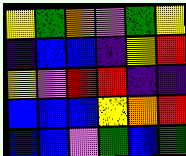[["yellow", "green", "orange", "violet", "green", "yellow"], ["indigo", "blue", "blue", "indigo", "yellow", "red"], ["yellow", "violet", "red", "red", "indigo", "indigo"], ["blue", "blue", "blue", "yellow", "orange", "red"], ["blue", "blue", "violet", "green", "blue", "green"]]